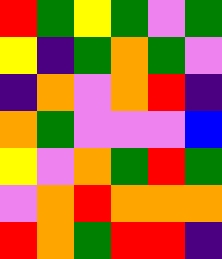[["red", "green", "yellow", "green", "violet", "green"], ["yellow", "indigo", "green", "orange", "green", "violet"], ["indigo", "orange", "violet", "orange", "red", "indigo"], ["orange", "green", "violet", "violet", "violet", "blue"], ["yellow", "violet", "orange", "green", "red", "green"], ["violet", "orange", "red", "orange", "orange", "orange"], ["red", "orange", "green", "red", "red", "indigo"]]